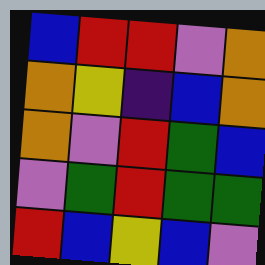[["blue", "red", "red", "violet", "orange"], ["orange", "yellow", "indigo", "blue", "orange"], ["orange", "violet", "red", "green", "blue"], ["violet", "green", "red", "green", "green"], ["red", "blue", "yellow", "blue", "violet"]]